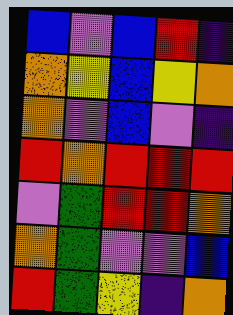[["blue", "violet", "blue", "red", "indigo"], ["orange", "yellow", "blue", "yellow", "orange"], ["orange", "violet", "blue", "violet", "indigo"], ["red", "orange", "red", "red", "red"], ["violet", "green", "red", "red", "orange"], ["orange", "green", "violet", "violet", "blue"], ["red", "green", "yellow", "indigo", "orange"]]